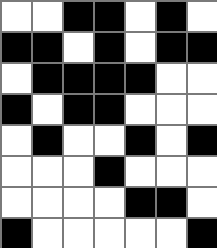[["white", "white", "black", "black", "white", "black", "white"], ["black", "black", "white", "black", "white", "black", "black"], ["white", "black", "black", "black", "black", "white", "white"], ["black", "white", "black", "black", "white", "white", "white"], ["white", "black", "white", "white", "black", "white", "black"], ["white", "white", "white", "black", "white", "white", "white"], ["white", "white", "white", "white", "black", "black", "white"], ["black", "white", "white", "white", "white", "white", "black"]]